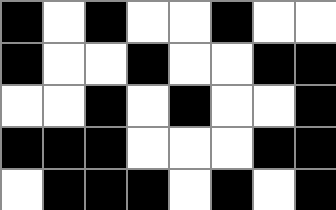[["black", "white", "black", "white", "white", "black", "white", "white"], ["black", "white", "white", "black", "white", "white", "black", "black"], ["white", "white", "black", "white", "black", "white", "white", "black"], ["black", "black", "black", "white", "white", "white", "black", "black"], ["white", "black", "black", "black", "white", "black", "white", "black"]]